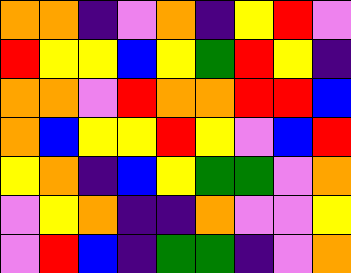[["orange", "orange", "indigo", "violet", "orange", "indigo", "yellow", "red", "violet"], ["red", "yellow", "yellow", "blue", "yellow", "green", "red", "yellow", "indigo"], ["orange", "orange", "violet", "red", "orange", "orange", "red", "red", "blue"], ["orange", "blue", "yellow", "yellow", "red", "yellow", "violet", "blue", "red"], ["yellow", "orange", "indigo", "blue", "yellow", "green", "green", "violet", "orange"], ["violet", "yellow", "orange", "indigo", "indigo", "orange", "violet", "violet", "yellow"], ["violet", "red", "blue", "indigo", "green", "green", "indigo", "violet", "orange"]]